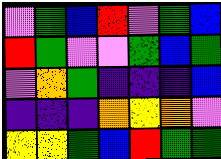[["violet", "green", "blue", "red", "violet", "green", "blue"], ["red", "green", "violet", "violet", "green", "blue", "green"], ["violet", "orange", "green", "indigo", "indigo", "indigo", "blue"], ["indigo", "indigo", "indigo", "orange", "yellow", "orange", "violet"], ["yellow", "yellow", "green", "blue", "red", "green", "green"]]